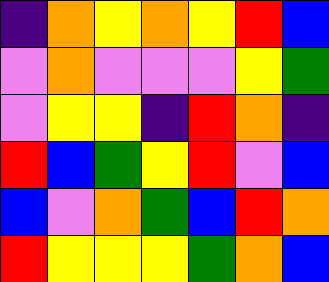[["indigo", "orange", "yellow", "orange", "yellow", "red", "blue"], ["violet", "orange", "violet", "violet", "violet", "yellow", "green"], ["violet", "yellow", "yellow", "indigo", "red", "orange", "indigo"], ["red", "blue", "green", "yellow", "red", "violet", "blue"], ["blue", "violet", "orange", "green", "blue", "red", "orange"], ["red", "yellow", "yellow", "yellow", "green", "orange", "blue"]]